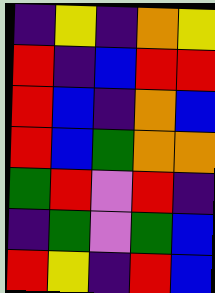[["indigo", "yellow", "indigo", "orange", "yellow"], ["red", "indigo", "blue", "red", "red"], ["red", "blue", "indigo", "orange", "blue"], ["red", "blue", "green", "orange", "orange"], ["green", "red", "violet", "red", "indigo"], ["indigo", "green", "violet", "green", "blue"], ["red", "yellow", "indigo", "red", "blue"]]